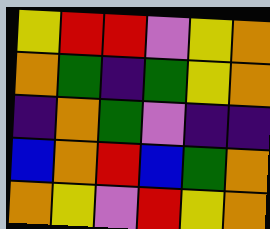[["yellow", "red", "red", "violet", "yellow", "orange"], ["orange", "green", "indigo", "green", "yellow", "orange"], ["indigo", "orange", "green", "violet", "indigo", "indigo"], ["blue", "orange", "red", "blue", "green", "orange"], ["orange", "yellow", "violet", "red", "yellow", "orange"]]